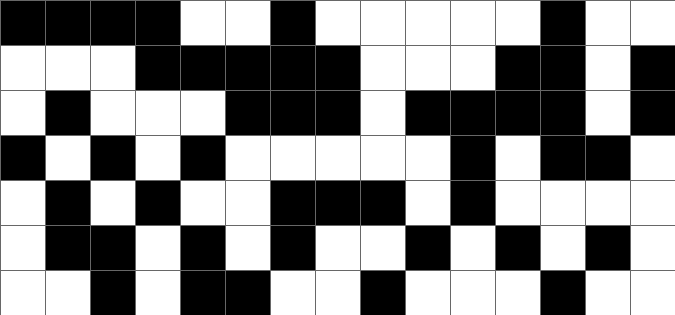[["black", "black", "black", "black", "white", "white", "black", "white", "white", "white", "white", "white", "black", "white", "white"], ["white", "white", "white", "black", "black", "black", "black", "black", "white", "white", "white", "black", "black", "white", "black"], ["white", "black", "white", "white", "white", "black", "black", "black", "white", "black", "black", "black", "black", "white", "black"], ["black", "white", "black", "white", "black", "white", "white", "white", "white", "white", "black", "white", "black", "black", "white"], ["white", "black", "white", "black", "white", "white", "black", "black", "black", "white", "black", "white", "white", "white", "white"], ["white", "black", "black", "white", "black", "white", "black", "white", "white", "black", "white", "black", "white", "black", "white"], ["white", "white", "black", "white", "black", "black", "white", "white", "black", "white", "white", "white", "black", "white", "white"]]